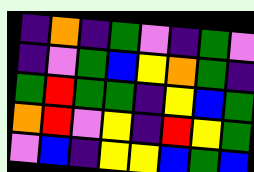[["indigo", "orange", "indigo", "green", "violet", "indigo", "green", "violet"], ["indigo", "violet", "green", "blue", "yellow", "orange", "green", "indigo"], ["green", "red", "green", "green", "indigo", "yellow", "blue", "green"], ["orange", "red", "violet", "yellow", "indigo", "red", "yellow", "green"], ["violet", "blue", "indigo", "yellow", "yellow", "blue", "green", "blue"]]